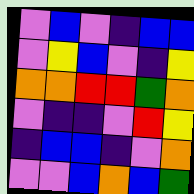[["violet", "blue", "violet", "indigo", "blue", "blue"], ["violet", "yellow", "blue", "violet", "indigo", "yellow"], ["orange", "orange", "red", "red", "green", "orange"], ["violet", "indigo", "indigo", "violet", "red", "yellow"], ["indigo", "blue", "blue", "indigo", "violet", "orange"], ["violet", "violet", "blue", "orange", "blue", "green"]]